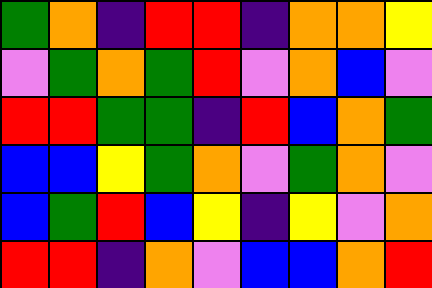[["green", "orange", "indigo", "red", "red", "indigo", "orange", "orange", "yellow"], ["violet", "green", "orange", "green", "red", "violet", "orange", "blue", "violet"], ["red", "red", "green", "green", "indigo", "red", "blue", "orange", "green"], ["blue", "blue", "yellow", "green", "orange", "violet", "green", "orange", "violet"], ["blue", "green", "red", "blue", "yellow", "indigo", "yellow", "violet", "orange"], ["red", "red", "indigo", "orange", "violet", "blue", "blue", "orange", "red"]]